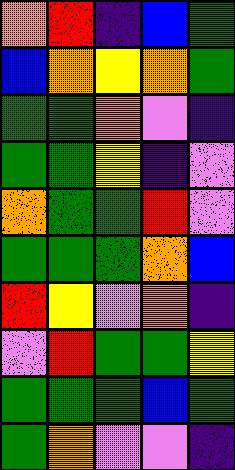[["orange", "red", "indigo", "blue", "green"], ["blue", "orange", "yellow", "orange", "green"], ["green", "green", "orange", "violet", "indigo"], ["green", "green", "yellow", "indigo", "violet"], ["orange", "green", "green", "red", "violet"], ["green", "green", "green", "orange", "blue"], ["red", "yellow", "violet", "orange", "indigo"], ["violet", "red", "green", "green", "yellow"], ["green", "green", "green", "blue", "green"], ["green", "orange", "violet", "violet", "indigo"]]